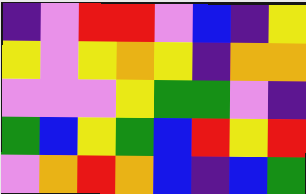[["indigo", "violet", "red", "red", "violet", "blue", "indigo", "yellow"], ["yellow", "violet", "yellow", "orange", "yellow", "indigo", "orange", "orange"], ["violet", "violet", "violet", "yellow", "green", "green", "violet", "indigo"], ["green", "blue", "yellow", "green", "blue", "red", "yellow", "red"], ["violet", "orange", "red", "orange", "blue", "indigo", "blue", "green"]]